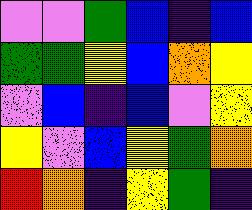[["violet", "violet", "green", "blue", "indigo", "blue"], ["green", "green", "yellow", "blue", "orange", "yellow"], ["violet", "blue", "indigo", "blue", "violet", "yellow"], ["yellow", "violet", "blue", "yellow", "green", "orange"], ["red", "orange", "indigo", "yellow", "green", "indigo"]]